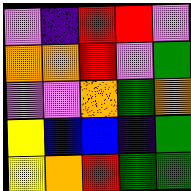[["violet", "indigo", "red", "red", "violet"], ["orange", "orange", "red", "violet", "green"], ["violet", "violet", "orange", "green", "orange"], ["yellow", "blue", "blue", "indigo", "green"], ["yellow", "orange", "red", "green", "green"]]